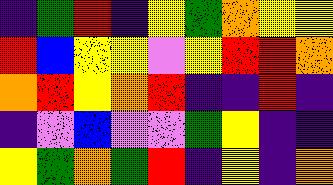[["indigo", "green", "red", "indigo", "yellow", "green", "orange", "yellow", "yellow"], ["red", "blue", "yellow", "yellow", "violet", "yellow", "red", "red", "orange"], ["orange", "red", "yellow", "orange", "red", "indigo", "indigo", "red", "indigo"], ["indigo", "violet", "blue", "violet", "violet", "green", "yellow", "indigo", "indigo"], ["yellow", "green", "orange", "green", "red", "indigo", "yellow", "indigo", "orange"]]